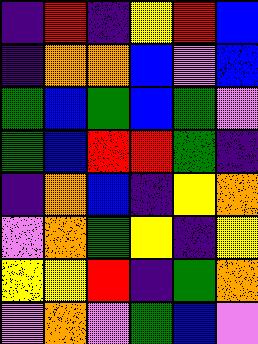[["indigo", "red", "indigo", "yellow", "red", "blue"], ["indigo", "orange", "orange", "blue", "violet", "blue"], ["green", "blue", "green", "blue", "green", "violet"], ["green", "blue", "red", "red", "green", "indigo"], ["indigo", "orange", "blue", "indigo", "yellow", "orange"], ["violet", "orange", "green", "yellow", "indigo", "yellow"], ["yellow", "yellow", "red", "indigo", "green", "orange"], ["violet", "orange", "violet", "green", "blue", "violet"]]